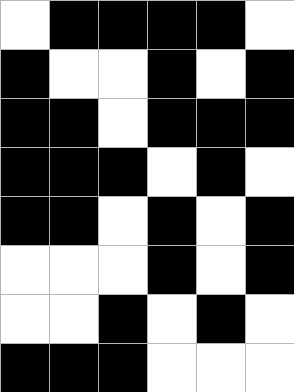[["white", "black", "black", "black", "black", "white"], ["black", "white", "white", "black", "white", "black"], ["black", "black", "white", "black", "black", "black"], ["black", "black", "black", "white", "black", "white"], ["black", "black", "white", "black", "white", "black"], ["white", "white", "white", "black", "white", "black"], ["white", "white", "black", "white", "black", "white"], ["black", "black", "black", "white", "white", "white"]]